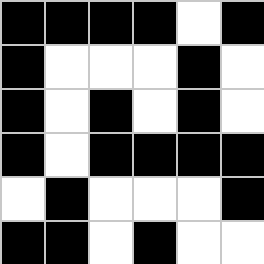[["black", "black", "black", "black", "white", "black"], ["black", "white", "white", "white", "black", "white"], ["black", "white", "black", "white", "black", "white"], ["black", "white", "black", "black", "black", "black"], ["white", "black", "white", "white", "white", "black"], ["black", "black", "white", "black", "white", "white"]]